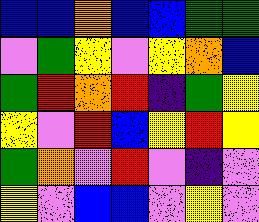[["blue", "blue", "orange", "blue", "blue", "green", "green"], ["violet", "green", "yellow", "violet", "yellow", "orange", "blue"], ["green", "red", "orange", "red", "indigo", "green", "yellow"], ["yellow", "violet", "red", "blue", "yellow", "red", "yellow"], ["green", "orange", "violet", "red", "violet", "indigo", "violet"], ["yellow", "violet", "blue", "blue", "violet", "yellow", "violet"]]